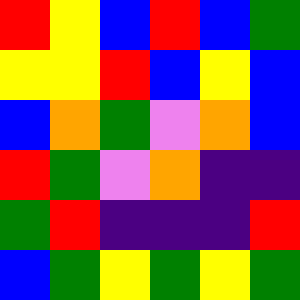[["red", "yellow", "blue", "red", "blue", "green"], ["yellow", "yellow", "red", "blue", "yellow", "blue"], ["blue", "orange", "green", "violet", "orange", "blue"], ["red", "green", "violet", "orange", "indigo", "indigo"], ["green", "red", "indigo", "indigo", "indigo", "red"], ["blue", "green", "yellow", "green", "yellow", "green"]]